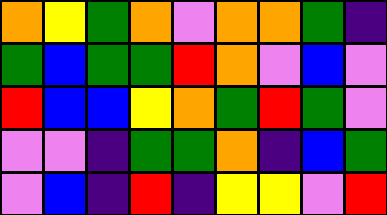[["orange", "yellow", "green", "orange", "violet", "orange", "orange", "green", "indigo"], ["green", "blue", "green", "green", "red", "orange", "violet", "blue", "violet"], ["red", "blue", "blue", "yellow", "orange", "green", "red", "green", "violet"], ["violet", "violet", "indigo", "green", "green", "orange", "indigo", "blue", "green"], ["violet", "blue", "indigo", "red", "indigo", "yellow", "yellow", "violet", "red"]]